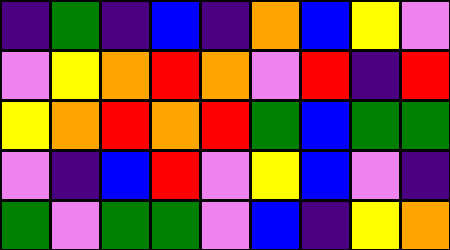[["indigo", "green", "indigo", "blue", "indigo", "orange", "blue", "yellow", "violet"], ["violet", "yellow", "orange", "red", "orange", "violet", "red", "indigo", "red"], ["yellow", "orange", "red", "orange", "red", "green", "blue", "green", "green"], ["violet", "indigo", "blue", "red", "violet", "yellow", "blue", "violet", "indigo"], ["green", "violet", "green", "green", "violet", "blue", "indigo", "yellow", "orange"]]